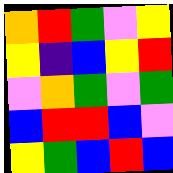[["orange", "red", "green", "violet", "yellow"], ["yellow", "indigo", "blue", "yellow", "red"], ["violet", "orange", "green", "violet", "green"], ["blue", "red", "red", "blue", "violet"], ["yellow", "green", "blue", "red", "blue"]]